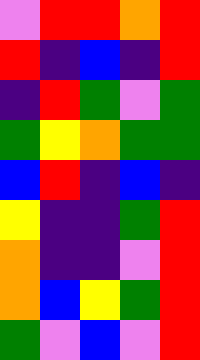[["violet", "red", "red", "orange", "red"], ["red", "indigo", "blue", "indigo", "red"], ["indigo", "red", "green", "violet", "green"], ["green", "yellow", "orange", "green", "green"], ["blue", "red", "indigo", "blue", "indigo"], ["yellow", "indigo", "indigo", "green", "red"], ["orange", "indigo", "indigo", "violet", "red"], ["orange", "blue", "yellow", "green", "red"], ["green", "violet", "blue", "violet", "red"]]